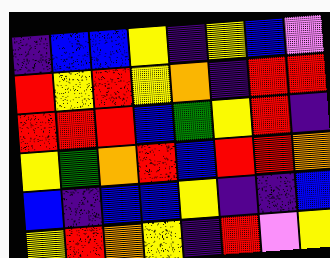[["indigo", "blue", "blue", "yellow", "indigo", "yellow", "blue", "violet"], ["red", "yellow", "red", "yellow", "orange", "indigo", "red", "red"], ["red", "red", "red", "blue", "green", "yellow", "red", "indigo"], ["yellow", "green", "orange", "red", "blue", "red", "red", "orange"], ["blue", "indigo", "blue", "blue", "yellow", "indigo", "indigo", "blue"], ["yellow", "red", "orange", "yellow", "indigo", "red", "violet", "yellow"]]